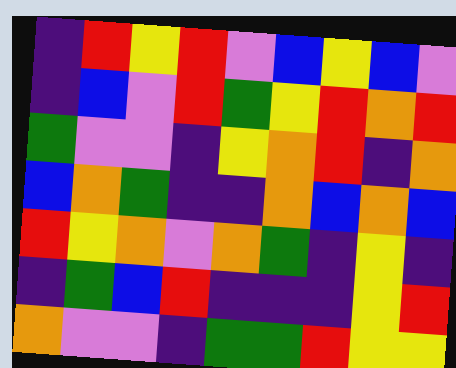[["indigo", "red", "yellow", "red", "violet", "blue", "yellow", "blue", "violet"], ["indigo", "blue", "violet", "red", "green", "yellow", "red", "orange", "red"], ["green", "violet", "violet", "indigo", "yellow", "orange", "red", "indigo", "orange"], ["blue", "orange", "green", "indigo", "indigo", "orange", "blue", "orange", "blue"], ["red", "yellow", "orange", "violet", "orange", "green", "indigo", "yellow", "indigo"], ["indigo", "green", "blue", "red", "indigo", "indigo", "indigo", "yellow", "red"], ["orange", "violet", "violet", "indigo", "green", "green", "red", "yellow", "yellow"]]